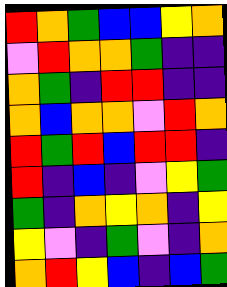[["red", "orange", "green", "blue", "blue", "yellow", "orange"], ["violet", "red", "orange", "orange", "green", "indigo", "indigo"], ["orange", "green", "indigo", "red", "red", "indigo", "indigo"], ["orange", "blue", "orange", "orange", "violet", "red", "orange"], ["red", "green", "red", "blue", "red", "red", "indigo"], ["red", "indigo", "blue", "indigo", "violet", "yellow", "green"], ["green", "indigo", "orange", "yellow", "orange", "indigo", "yellow"], ["yellow", "violet", "indigo", "green", "violet", "indigo", "orange"], ["orange", "red", "yellow", "blue", "indigo", "blue", "green"]]